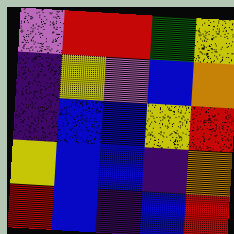[["violet", "red", "red", "green", "yellow"], ["indigo", "yellow", "violet", "blue", "orange"], ["indigo", "blue", "blue", "yellow", "red"], ["yellow", "blue", "blue", "indigo", "orange"], ["red", "blue", "indigo", "blue", "red"]]